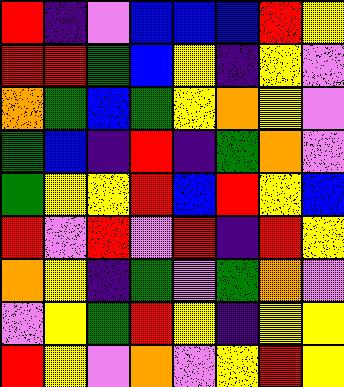[["red", "indigo", "violet", "blue", "blue", "blue", "red", "yellow"], ["red", "red", "green", "blue", "yellow", "indigo", "yellow", "violet"], ["orange", "green", "blue", "green", "yellow", "orange", "yellow", "violet"], ["green", "blue", "indigo", "red", "indigo", "green", "orange", "violet"], ["green", "yellow", "yellow", "red", "blue", "red", "yellow", "blue"], ["red", "violet", "red", "violet", "red", "indigo", "red", "yellow"], ["orange", "yellow", "indigo", "green", "violet", "green", "orange", "violet"], ["violet", "yellow", "green", "red", "yellow", "indigo", "yellow", "yellow"], ["red", "yellow", "violet", "orange", "violet", "yellow", "red", "yellow"]]